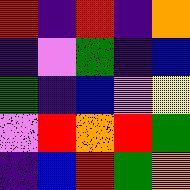[["red", "indigo", "red", "indigo", "orange"], ["indigo", "violet", "green", "indigo", "blue"], ["green", "indigo", "blue", "violet", "yellow"], ["violet", "red", "orange", "red", "green"], ["indigo", "blue", "red", "green", "orange"]]